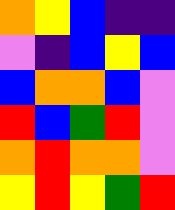[["orange", "yellow", "blue", "indigo", "indigo"], ["violet", "indigo", "blue", "yellow", "blue"], ["blue", "orange", "orange", "blue", "violet"], ["red", "blue", "green", "red", "violet"], ["orange", "red", "orange", "orange", "violet"], ["yellow", "red", "yellow", "green", "red"]]